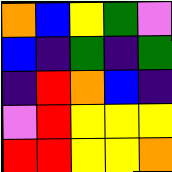[["orange", "blue", "yellow", "green", "violet"], ["blue", "indigo", "green", "indigo", "green"], ["indigo", "red", "orange", "blue", "indigo"], ["violet", "red", "yellow", "yellow", "yellow"], ["red", "red", "yellow", "yellow", "orange"]]